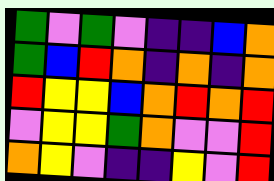[["green", "violet", "green", "violet", "indigo", "indigo", "blue", "orange"], ["green", "blue", "red", "orange", "indigo", "orange", "indigo", "orange"], ["red", "yellow", "yellow", "blue", "orange", "red", "orange", "red"], ["violet", "yellow", "yellow", "green", "orange", "violet", "violet", "red"], ["orange", "yellow", "violet", "indigo", "indigo", "yellow", "violet", "red"]]